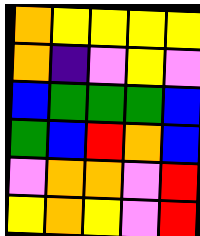[["orange", "yellow", "yellow", "yellow", "yellow"], ["orange", "indigo", "violet", "yellow", "violet"], ["blue", "green", "green", "green", "blue"], ["green", "blue", "red", "orange", "blue"], ["violet", "orange", "orange", "violet", "red"], ["yellow", "orange", "yellow", "violet", "red"]]